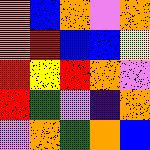[["orange", "blue", "orange", "violet", "orange"], ["orange", "red", "blue", "blue", "yellow"], ["red", "yellow", "red", "orange", "violet"], ["red", "green", "violet", "indigo", "orange"], ["violet", "orange", "green", "orange", "blue"]]